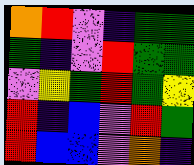[["orange", "red", "violet", "indigo", "green", "green"], ["green", "indigo", "violet", "red", "green", "green"], ["violet", "yellow", "green", "red", "green", "yellow"], ["red", "indigo", "blue", "violet", "red", "green"], ["red", "blue", "blue", "violet", "orange", "indigo"]]